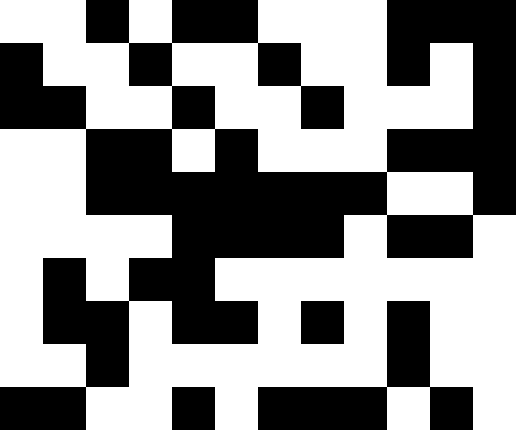[["white", "white", "black", "white", "black", "black", "white", "white", "white", "black", "black", "black"], ["black", "white", "white", "black", "white", "white", "black", "white", "white", "black", "white", "black"], ["black", "black", "white", "white", "black", "white", "white", "black", "white", "white", "white", "black"], ["white", "white", "black", "black", "white", "black", "white", "white", "white", "black", "black", "black"], ["white", "white", "black", "black", "black", "black", "black", "black", "black", "white", "white", "black"], ["white", "white", "white", "white", "black", "black", "black", "black", "white", "black", "black", "white"], ["white", "black", "white", "black", "black", "white", "white", "white", "white", "white", "white", "white"], ["white", "black", "black", "white", "black", "black", "white", "black", "white", "black", "white", "white"], ["white", "white", "black", "white", "white", "white", "white", "white", "white", "black", "white", "white"], ["black", "black", "white", "white", "black", "white", "black", "black", "black", "white", "black", "white"]]